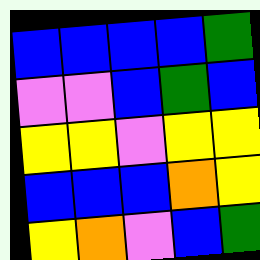[["blue", "blue", "blue", "blue", "green"], ["violet", "violet", "blue", "green", "blue"], ["yellow", "yellow", "violet", "yellow", "yellow"], ["blue", "blue", "blue", "orange", "yellow"], ["yellow", "orange", "violet", "blue", "green"]]